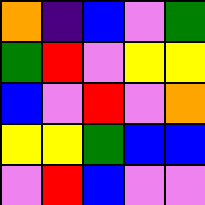[["orange", "indigo", "blue", "violet", "green"], ["green", "red", "violet", "yellow", "yellow"], ["blue", "violet", "red", "violet", "orange"], ["yellow", "yellow", "green", "blue", "blue"], ["violet", "red", "blue", "violet", "violet"]]